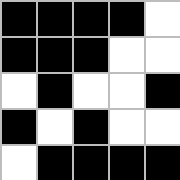[["black", "black", "black", "black", "white"], ["black", "black", "black", "white", "white"], ["white", "black", "white", "white", "black"], ["black", "white", "black", "white", "white"], ["white", "black", "black", "black", "black"]]